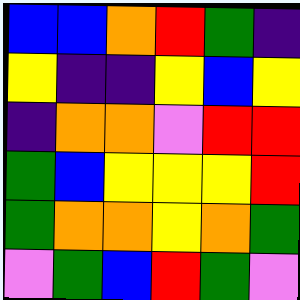[["blue", "blue", "orange", "red", "green", "indigo"], ["yellow", "indigo", "indigo", "yellow", "blue", "yellow"], ["indigo", "orange", "orange", "violet", "red", "red"], ["green", "blue", "yellow", "yellow", "yellow", "red"], ["green", "orange", "orange", "yellow", "orange", "green"], ["violet", "green", "blue", "red", "green", "violet"]]